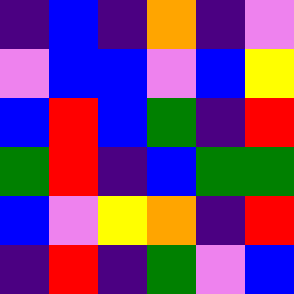[["indigo", "blue", "indigo", "orange", "indigo", "violet"], ["violet", "blue", "blue", "violet", "blue", "yellow"], ["blue", "red", "blue", "green", "indigo", "red"], ["green", "red", "indigo", "blue", "green", "green"], ["blue", "violet", "yellow", "orange", "indigo", "red"], ["indigo", "red", "indigo", "green", "violet", "blue"]]